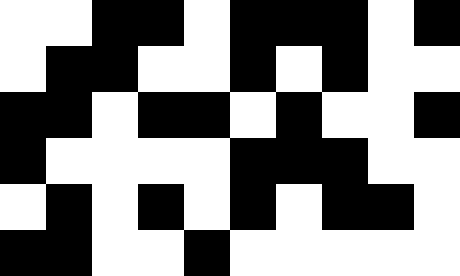[["white", "white", "black", "black", "white", "black", "black", "black", "white", "black"], ["white", "black", "black", "white", "white", "black", "white", "black", "white", "white"], ["black", "black", "white", "black", "black", "white", "black", "white", "white", "black"], ["black", "white", "white", "white", "white", "black", "black", "black", "white", "white"], ["white", "black", "white", "black", "white", "black", "white", "black", "black", "white"], ["black", "black", "white", "white", "black", "white", "white", "white", "white", "white"]]